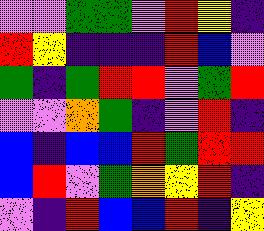[["violet", "violet", "green", "green", "violet", "red", "yellow", "indigo"], ["red", "yellow", "indigo", "indigo", "indigo", "red", "blue", "violet"], ["green", "indigo", "green", "red", "red", "violet", "green", "red"], ["violet", "violet", "orange", "green", "indigo", "violet", "red", "indigo"], ["blue", "indigo", "blue", "blue", "red", "green", "red", "red"], ["blue", "red", "violet", "green", "orange", "yellow", "red", "indigo"], ["violet", "indigo", "red", "blue", "blue", "red", "indigo", "yellow"]]